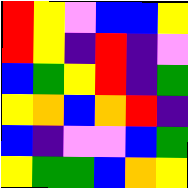[["red", "yellow", "violet", "blue", "blue", "yellow"], ["red", "yellow", "indigo", "red", "indigo", "violet"], ["blue", "green", "yellow", "red", "indigo", "green"], ["yellow", "orange", "blue", "orange", "red", "indigo"], ["blue", "indigo", "violet", "violet", "blue", "green"], ["yellow", "green", "green", "blue", "orange", "yellow"]]